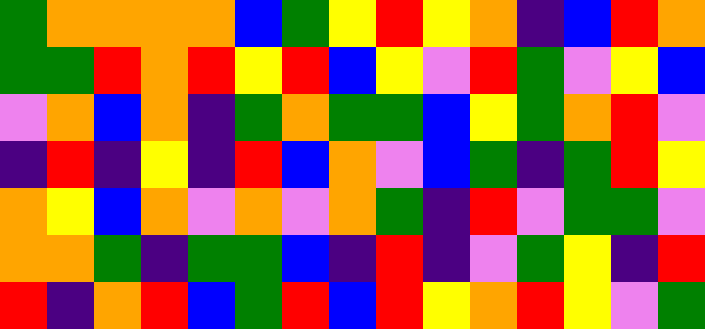[["green", "orange", "orange", "orange", "orange", "blue", "green", "yellow", "red", "yellow", "orange", "indigo", "blue", "red", "orange"], ["green", "green", "red", "orange", "red", "yellow", "red", "blue", "yellow", "violet", "red", "green", "violet", "yellow", "blue"], ["violet", "orange", "blue", "orange", "indigo", "green", "orange", "green", "green", "blue", "yellow", "green", "orange", "red", "violet"], ["indigo", "red", "indigo", "yellow", "indigo", "red", "blue", "orange", "violet", "blue", "green", "indigo", "green", "red", "yellow"], ["orange", "yellow", "blue", "orange", "violet", "orange", "violet", "orange", "green", "indigo", "red", "violet", "green", "green", "violet"], ["orange", "orange", "green", "indigo", "green", "green", "blue", "indigo", "red", "indigo", "violet", "green", "yellow", "indigo", "red"], ["red", "indigo", "orange", "red", "blue", "green", "red", "blue", "red", "yellow", "orange", "red", "yellow", "violet", "green"]]